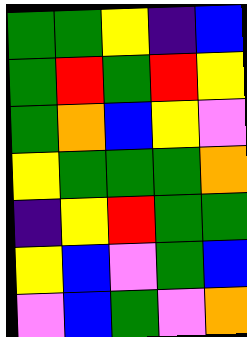[["green", "green", "yellow", "indigo", "blue"], ["green", "red", "green", "red", "yellow"], ["green", "orange", "blue", "yellow", "violet"], ["yellow", "green", "green", "green", "orange"], ["indigo", "yellow", "red", "green", "green"], ["yellow", "blue", "violet", "green", "blue"], ["violet", "blue", "green", "violet", "orange"]]